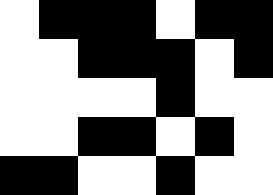[["white", "black", "black", "black", "white", "black", "black"], ["white", "white", "black", "black", "black", "white", "black"], ["white", "white", "white", "white", "black", "white", "white"], ["white", "white", "black", "black", "white", "black", "white"], ["black", "black", "white", "white", "black", "white", "white"]]